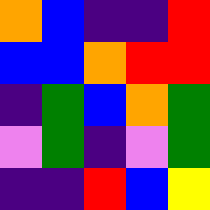[["orange", "blue", "indigo", "indigo", "red"], ["blue", "blue", "orange", "red", "red"], ["indigo", "green", "blue", "orange", "green"], ["violet", "green", "indigo", "violet", "green"], ["indigo", "indigo", "red", "blue", "yellow"]]